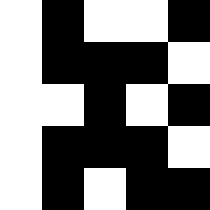[["white", "black", "white", "white", "black"], ["white", "black", "black", "black", "white"], ["white", "white", "black", "white", "black"], ["white", "black", "black", "black", "white"], ["white", "black", "white", "black", "black"]]